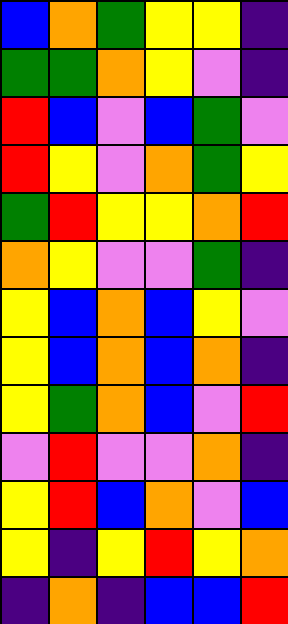[["blue", "orange", "green", "yellow", "yellow", "indigo"], ["green", "green", "orange", "yellow", "violet", "indigo"], ["red", "blue", "violet", "blue", "green", "violet"], ["red", "yellow", "violet", "orange", "green", "yellow"], ["green", "red", "yellow", "yellow", "orange", "red"], ["orange", "yellow", "violet", "violet", "green", "indigo"], ["yellow", "blue", "orange", "blue", "yellow", "violet"], ["yellow", "blue", "orange", "blue", "orange", "indigo"], ["yellow", "green", "orange", "blue", "violet", "red"], ["violet", "red", "violet", "violet", "orange", "indigo"], ["yellow", "red", "blue", "orange", "violet", "blue"], ["yellow", "indigo", "yellow", "red", "yellow", "orange"], ["indigo", "orange", "indigo", "blue", "blue", "red"]]